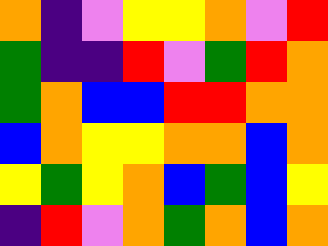[["orange", "indigo", "violet", "yellow", "yellow", "orange", "violet", "red"], ["green", "indigo", "indigo", "red", "violet", "green", "red", "orange"], ["green", "orange", "blue", "blue", "red", "red", "orange", "orange"], ["blue", "orange", "yellow", "yellow", "orange", "orange", "blue", "orange"], ["yellow", "green", "yellow", "orange", "blue", "green", "blue", "yellow"], ["indigo", "red", "violet", "orange", "green", "orange", "blue", "orange"]]